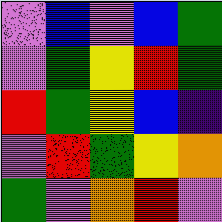[["violet", "blue", "violet", "blue", "green"], ["violet", "green", "yellow", "red", "green"], ["red", "green", "yellow", "blue", "indigo"], ["violet", "red", "green", "yellow", "orange"], ["green", "violet", "orange", "red", "violet"]]